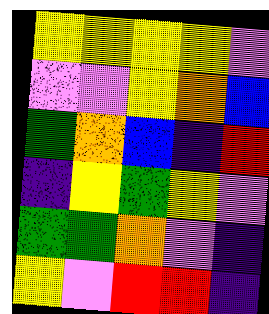[["yellow", "yellow", "yellow", "yellow", "violet"], ["violet", "violet", "yellow", "orange", "blue"], ["green", "orange", "blue", "indigo", "red"], ["indigo", "yellow", "green", "yellow", "violet"], ["green", "green", "orange", "violet", "indigo"], ["yellow", "violet", "red", "red", "indigo"]]